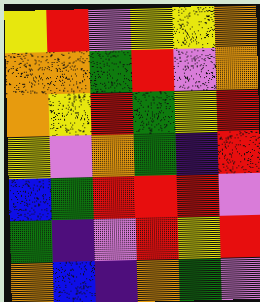[["yellow", "red", "violet", "yellow", "yellow", "orange"], ["orange", "orange", "green", "red", "violet", "orange"], ["orange", "yellow", "red", "green", "yellow", "red"], ["yellow", "violet", "orange", "green", "indigo", "red"], ["blue", "green", "red", "red", "red", "violet"], ["green", "indigo", "violet", "red", "yellow", "red"], ["orange", "blue", "indigo", "orange", "green", "violet"]]